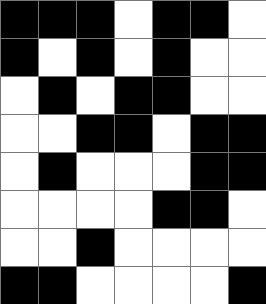[["black", "black", "black", "white", "black", "black", "white"], ["black", "white", "black", "white", "black", "white", "white"], ["white", "black", "white", "black", "black", "white", "white"], ["white", "white", "black", "black", "white", "black", "black"], ["white", "black", "white", "white", "white", "black", "black"], ["white", "white", "white", "white", "black", "black", "white"], ["white", "white", "black", "white", "white", "white", "white"], ["black", "black", "white", "white", "white", "white", "black"]]